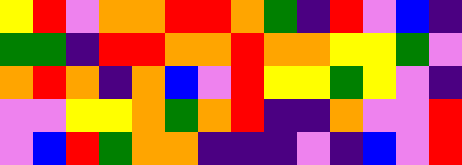[["yellow", "red", "violet", "orange", "orange", "red", "red", "orange", "green", "indigo", "red", "violet", "blue", "indigo"], ["green", "green", "indigo", "red", "red", "orange", "orange", "red", "orange", "orange", "yellow", "yellow", "green", "violet"], ["orange", "red", "orange", "indigo", "orange", "blue", "violet", "red", "yellow", "yellow", "green", "yellow", "violet", "indigo"], ["violet", "violet", "yellow", "yellow", "orange", "green", "orange", "red", "indigo", "indigo", "orange", "violet", "violet", "red"], ["violet", "blue", "red", "green", "orange", "orange", "indigo", "indigo", "indigo", "violet", "indigo", "blue", "violet", "red"]]